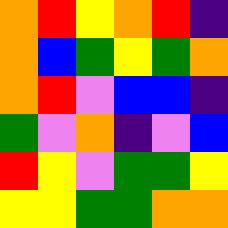[["orange", "red", "yellow", "orange", "red", "indigo"], ["orange", "blue", "green", "yellow", "green", "orange"], ["orange", "red", "violet", "blue", "blue", "indigo"], ["green", "violet", "orange", "indigo", "violet", "blue"], ["red", "yellow", "violet", "green", "green", "yellow"], ["yellow", "yellow", "green", "green", "orange", "orange"]]